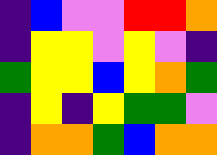[["indigo", "blue", "violet", "violet", "red", "red", "orange"], ["indigo", "yellow", "yellow", "violet", "yellow", "violet", "indigo"], ["green", "yellow", "yellow", "blue", "yellow", "orange", "green"], ["indigo", "yellow", "indigo", "yellow", "green", "green", "violet"], ["indigo", "orange", "orange", "green", "blue", "orange", "orange"]]